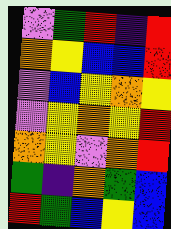[["violet", "green", "red", "indigo", "red"], ["orange", "yellow", "blue", "blue", "red"], ["violet", "blue", "yellow", "orange", "yellow"], ["violet", "yellow", "orange", "yellow", "red"], ["orange", "yellow", "violet", "orange", "red"], ["green", "indigo", "orange", "green", "blue"], ["red", "green", "blue", "yellow", "blue"]]